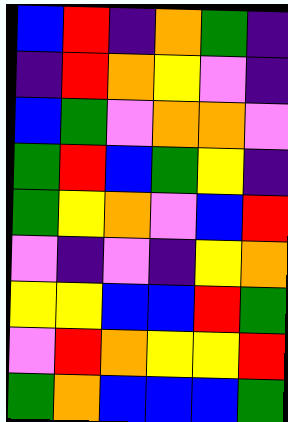[["blue", "red", "indigo", "orange", "green", "indigo"], ["indigo", "red", "orange", "yellow", "violet", "indigo"], ["blue", "green", "violet", "orange", "orange", "violet"], ["green", "red", "blue", "green", "yellow", "indigo"], ["green", "yellow", "orange", "violet", "blue", "red"], ["violet", "indigo", "violet", "indigo", "yellow", "orange"], ["yellow", "yellow", "blue", "blue", "red", "green"], ["violet", "red", "orange", "yellow", "yellow", "red"], ["green", "orange", "blue", "blue", "blue", "green"]]